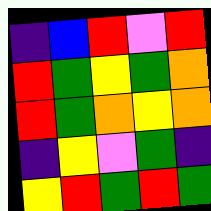[["indigo", "blue", "red", "violet", "red"], ["red", "green", "yellow", "green", "orange"], ["red", "green", "orange", "yellow", "orange"], ["indigo", "yellow", "violet", "green", "indigo"], ["yellow", "red", "green", "red", "green"]]